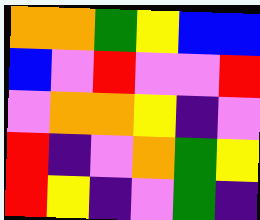[["orange", "orange", "green", "yellow", "blue", "blue"], ["blue", "violet", "red", "violet", "violet", "red"], ["violet", "orange", "orange", "yellow", "indigo", "violet"], ["red", "indigo", "violet", "orange", "green", "yellow"], ["red", "yellow", "indigo", "violet", "green", "indigo"]]